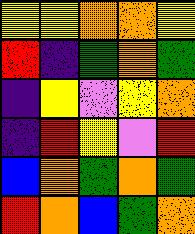[["yellow", "yellow", "orange", "orange", "yellow"], ["red", "indigo", "green", "orange", "green"], ["indigo", "yellow", "violet", "yellow", "orange"], ["indigo", "red", "yellow", "violet", "red"], ["blue", "orange", "green", "orange", "green"], ["red", "orange", "blue", "green", "orange"]]